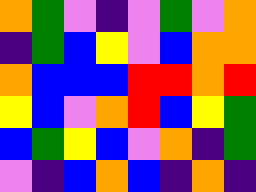[["orange", "green", "violet", "indigo", "violet", "green", "violet", "orange"], ["indigo", "green", "blue", "yellow", "violet", "blue", "orange", "orange"], ["orange", "blue", "blue", "blue", "red", "red", "orange", "red"], ["yellow", "blue", "violet", "orange", "red", "blue", "yellow", "green"], ["blue", "green", "yellow", "blue", "violet", "orange", "indigo", "green"], ["violet", "indigo", "blue", "orange", "blue", "indigo", "orange", "indigo"]]